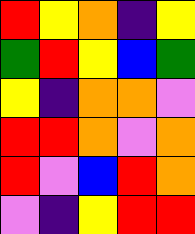[["red", "yellow", "orange", "indigo", "yellow"], ["green", "red", "yellow", "blue", "green"], ["yellow", "indigo", "orange", "orange", "violet"], ["red", "red", "orange", "violet", "orange"], ["red", "violet", "blue", "red", "orange"], ["violet", "indigo", "yellow", "red", "red"]]